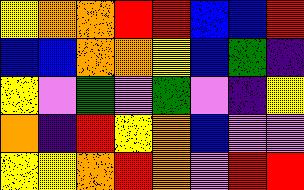[["yellow", "orange", "orange", "red", "red", "blue", "blue", "red"], ["blue", "blue", "orange", "orange", "yellow", "blue", "green", "indigo"], ["yellow", "violet", "green", "violet", "green", "violet", "indigo", "yellow"], ["orange", "indigo", "red", "yellow", "orange", "blue", "violet", "violet"], ["yellow", "yellow", "orange", "red", "orange", "violet", "red", "red"]]